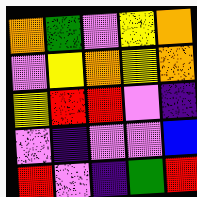[["orange", "green", "violet", "yellow", "orange"], ["violet", "yellow", "orange", "yellow", "orange"], ["yellow", "red", "red", "violet", "indigo"], ["violet", "indigo", "violet", "violet", "blue"], ["red", "violet", "indigo", "green", "red"]]